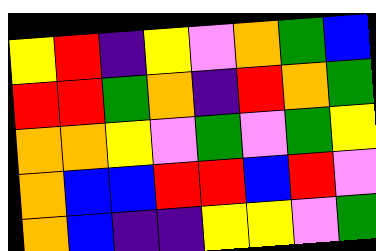[["yellow", "red", "indigo", "yellow", "violet", "orange", "green", "blue"], ["red", "red", "green", "orange", "indigo", "red", "orange", "green"], ["orange", "orange", "yellow", "violet", "green", "violet", "green", "yellow"], ["orange", "blue", "blue", "red", "red", "blue", "red", "violet"], ["orange", "blue", "indigo", "indigo", "yellow", "yellow", "violet", "green"]]